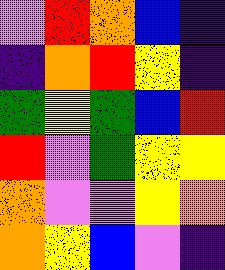[["violet", "red", "orange", "blue", "indigo"], ["indigo", "orange", "red", "yellow", "indigo"], ["green", "yellow", "green", "blue", "red"], ["red", "violet", "green", "yellow", "yellow"], ["orange", "violet", "violet", "yellow", "orange"], ["orange", "yellow", "blue", "violet", "indigo"]]